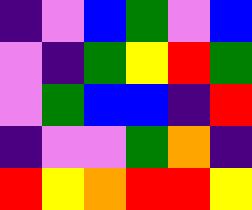[["indigo", "violet", "blue", "green", "violet", "blue"], ["violet", "indigo", "green", "yellow", "red", "green"], ["violet", "green", "blue", "blue", "indigo", "red"], ["indigo", "violet", "violet", "green", "orange", "indigo"], ["red", "yellow", "orange", "red", "red", "yellow"]]